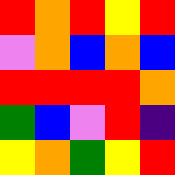[["red", "orange", "red", "yellow", "red"], ["violet", "orange", "blue", "orange", "blue"], ["red", "red", "red", "red", "orange"], ["green", "blue", "violet", "red", "indigo"], ["yellow", "orange", "green", "yellow", "red"]]